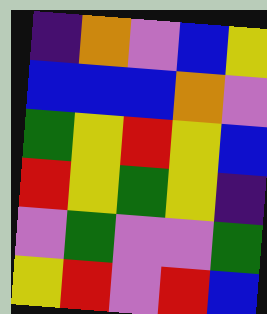[["indigo", "orange", "violet", "blue", "yellow"], ["blue", "blue", "blue", "orange", "violet"], ["green", "yellow", "red", "yellow", "blue"], ["red", "yellow", "green", "yellow", "indigo"], ["violet", "green", "violet", "violet", "green"], ["yellow", "red", "violet", "red", "blue"]]